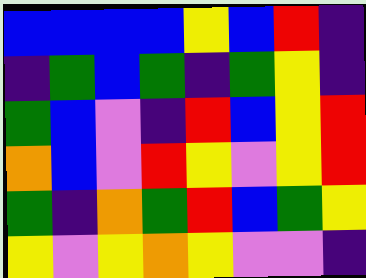[["blue", "blue", "blue", "blue", "yellow", "blue", "red", "indigo"], ["indigo", "green", "blue", "green", "indigo", "green", "yellow", "indigo"], ["green", "blue", "violet", "indigo", "red", "blue", "yellow", "red"], ["orange", "blue", "violet", "red", "yellow", "violet", "yellow", "red"], ["green", "indigo", "orange", "green", "red", "blue", "green", "yellow"], ["yellow", "violet", "yellow", "orange", "yellow", "violet", "violet", "indigo"]]